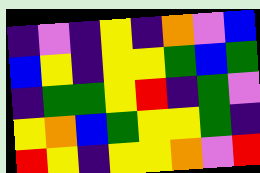[["indigo", "violet", "indigo", "yellow", "indigo", "orange", "violet", "blue"], ["blue", "yellow", "indigo", "yellow", "yellow", "green", "blue", "green"], ["indigo", "green", "green", "yellow", "red", "indigo", "green", "violet"], ["yellow", "orange", "blue", "green", "yellow", "yellow", "green", "indigo"], ["red", "yellow", "indigo", "yellow", "yellow", "orange", "violet", "red"]]